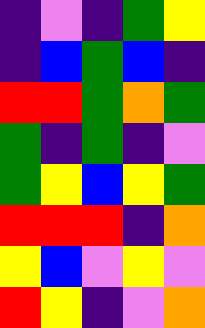[["indigo", "violet", "indigo", "green", "yellow"], ["indigo", "blue", "green", "blue", "indigo"], ["red", "red", "green", "orange", "green"], ["green", "indigo", "green", "indigo", "violet"], ["green", "yellow", "blue", "yellow", "green"], ["red", "red", "red", "indigo", "orange"], ["yellow", "blue", "violet", "yellow", "violet"], ["red", "yellow", "indigo", "violet", "orange"]]